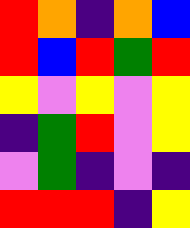[["red", "orange", "indigo", "orange", "blue"], ["red", "blue", "red", "green", "red"], ["yellow", "violet", "yellow", "violet", "yellow"], ["indigo", "green", "red", "violet", "yellow"], ["violet", "green", "indigo", "violet", "indigo"], ["red", "red", "red", "indigo", "yellow"]]